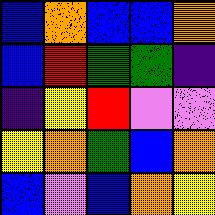[["blue", "orange", "blue", "blue", "orange"], ["blue", "red", "green", "green", "indigo"], ["indigo", "yellow", "red", "violet", "violet"], ["yellow", "orange", "green", "blue", "orange"], ["blue", "violet", "blue", "orange", "yellow"]]